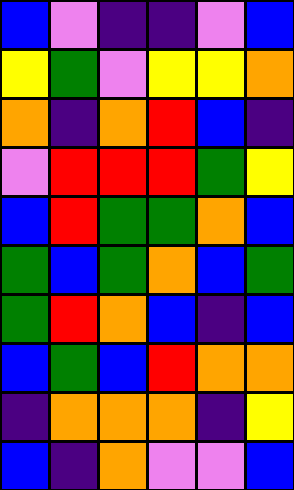[["blue", "violet", "indigo", "indigo", "violet", "blue"], ["yellow", "green", "violet", "yellow", "yellow", "orange"], ["orange", "indigo", "orange", "red", "blue", "indigo"], ["violet", "red", "red", "red", "green", "yellow"], ["blue", "red", "green", "green", "orange", "blue"], ["green", "blue", "green", "orange", "blue", "green"], ["green", "red", "orange", "blue", "indigo", "blue"], ["blue", "green", "blue", "red", "orange", "orange"], ["indigo", "orange", "orange", "orange", "indigo", "yellow"], ["blue", "indigo", "orange", "violet", "violet", "blue"]]